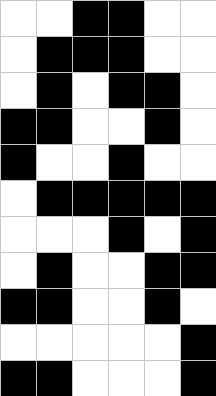[["white", "white", "black", "black", "white", "white"], ["white", "black", "black", "black", "white", "white"], ["white", "black", "white", "black", "black", "white"], ["black", "black", "white", "white", "black", "white"], ["black", "white", "white", "black", "white", "white"], ["white", "black", "black", "black", "black", "black"], ["white", "white", "white", "black", "white", "black"], ["white", "black", "white", "white", "black", "black"], ["black", "black", "white", "white", "black", "white"], ["white", "white", "white", "white", "white", "black"], ["black", "black", "white", "white", "white", "black"]]